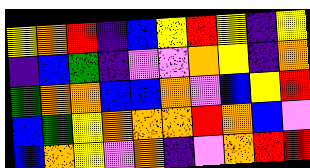[["yellow", "orange", "red", "indigo", "blue", "yellow", "red", "yellow", "indigo", "yellow"], ["indigo", "blue", "green", "indigo", "violet", "violet", "orange", "yellow", "indigo", "orange"], ["green", "orange", "orange", "blue", "blue", "orange", "violet", "blue", "yellow", "red"], ["blue", "green", "yellow", "orange", "orange", "orange", "red", "orange", "blue", "violet"], ["blue", "orange", "yellow", "violet", "orange", "indigo", "violet", "orange", "red", "red"]]